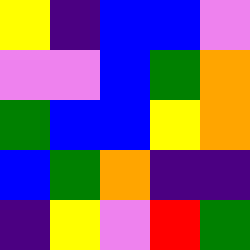[["yellow", "indigo", "blue", "blue", "violet"], ["violet", "violet", "blue", "green", "orange"], ["green", "blue", "blue", "yellow", "orange"], ["blue", "green", "orange", "indigo", "indigo"], ["indigo", "yellow", "violet", "red", "green"]]